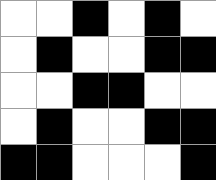[["white", "white", "black", "white", "black", "white"], ["white", "black", "white", "white", "black", "black"], ["white", "white", "black", "black", "white", "white"], ["white", "black", "white", "white", "black", "black"], ["black", "black", "white", "white", "white", "black"]]